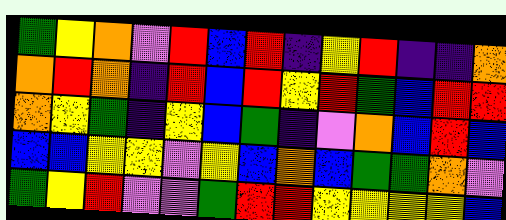[["green", "yellow", "orange", "violet", "red", "blue", "red", "indigo", "yellow", "red", "indigo", "indigo", "orange"], ["orange", "red", "orange", "indigo", "red", "blue", "red", "yellow", "red", "green", "blue", "red", "red"], ["orange", "yellow", "green", "indigo", "yellow", "blue", "green", "indigo", "violet", "orange", "blue", "red", "blue"], ["blue", "blue", "yellow", "yellow", "violet", "yellow", "blue", "orange", "blue", "green", "green", "orange", "violet"], ["green", "yellow", "red", "violet", "violet", "green", "red", "red", "yellow", "yellow", "yellow", "yellow", "blue"]]